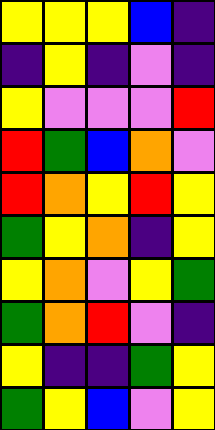[["yellow", "yellow", "yellow", "blue", "indigo"], ["indigo", "yellow", "indigo", "violet", "indigo"], ["yellow", "violet", "violet", "violet", "red"], ["red", "green", "blue", "orange", "violet"], ["red", "orange", "yellow", "red", "yellow"], ["green", "yellow", "orange", "indigo", "yellow"], ["yellow", "orange", "violet", "yellow", "green"], ["green", "orange", "red", "violet", "indigo"], ["yellow", "indigo", "indigo", "green", "yellow"], ["green", "yellow", "blue", "violet", "yellow"]]